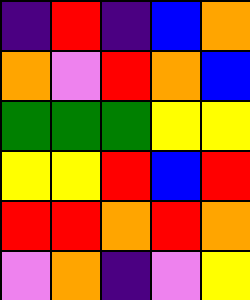[["indigo", "red", "indigo", "blue", "orange"], ["orange", "violet", "red", "orange", "blue"], ["green", "green", "green", "yellow", "yellow"], ["yellow", "yellow", "red", "blue", "red"], ["red", "red", "orange", "red", "orange"], ["violet", "orange", "indigo", "violet", "yellow"]]